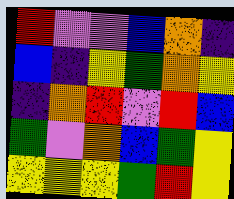[["red", "violet", "violet", "blue", "orange", "indigo"], ["blue", "indigo", "yellow", "green", "orange", "yellow"], ["indigo", "orange", "red", "violet", "red", "blue"], ["green", "violet", "orange", "blue", "green", "yellow"], ["yellow", "yellow", "yellow", "green", "red", "yellow"]]